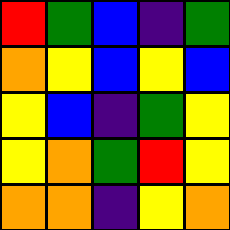[["red", "green", "blue", "indigo", "green"], ["orange", "yellow", "blue", "yellow", "blue"], ["yellow", "blue", "indigo", "green", "yellow"], ["yellow", "orange", "green", "red", "yellow"], ["orange", "orange", "indigo", "yellow", "orange"]]